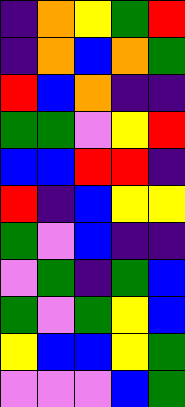[["indigo", "orange", "yellow", "green", "red"], ["indigo", "orange", "blue", "orange", "green"], ["red", "blue", "orange", "indigo", "indigo"], ["green", "green", "violet", "yellow", "red"], ["blue", "blue", "red", "red", "indigo"], ["red", "indigo", "blue", "yellow", "yellow"], ["green", "violet", "blue", "indigo", "indigo"], ["violet", "green", "indigo", "green", "blue"], ["green", "violet", "green", "yellow", "blue"], ["yellow", "blue", "blue", "yellow", "green"], ["violet", "violet", "violet", "blue", "green"]]